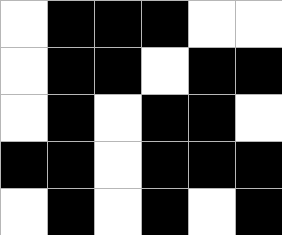[["white", "black", "black", "black", "white", "white"], ["white", "black", "black", "white", "black", "black"], ["white", "black", "white", "black", "black", "white"], ["black", "black", "white", "black", "black", "black"], ["white", "black", "white", "black", "white", "black"]]